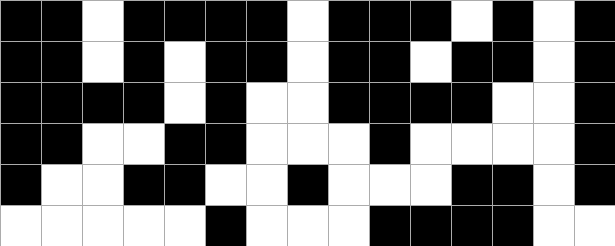[["black", "black", "white", "black", "black", "black", "black", "white", "black", "black", "black", "white", "black", "white", "black"], ["black", "black", "white", "black", "white", "black", "black", "white", "black", "black", "white", "black", "black", "white", "black"], ["black", "black", "black", "black", "white", "black", "white", "white", "black", "black", "black", "black", "white", "white", "black"], ["black", "black", "white", "white", "black", "black", "white", "white", "white", "black", "white", "white", "white", "white", "black"], ["black", "white", "white", "black", "black", "white", "white", "black", "white", "white", "white", "black", "black", "white", "black"], ["white", "white", "white", "white", "white", "black", "white", "white", "white", "black", "black", "black", "black", "white", "white"]]